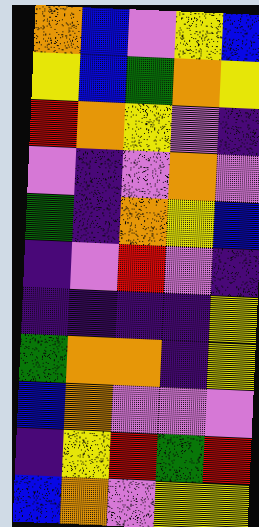[["orange", "blue", "violet", "yellow", "blue"], ["yellow", "blue", "green", "orange", "yellow"], ["red", "orange", "yellow", "violet", "indigo"], ["violet", "indigo", "violet", "orange", "violet"], ["green", "indigo", "orange", "yellow", "blue"], ["indigo", "violet", "red", "violet", "indigo"], ["indigo", "indigo", "indigo", "indigo", "yellow"], ["green", "orange", "orange", "indigo", "yellow"], ["blue", "orange", "violet", "violet", "violet"], ["indigo", "yellow", "red", "green", "red"], ["blue", "orange", "violet", "yellow", "yellow"]]